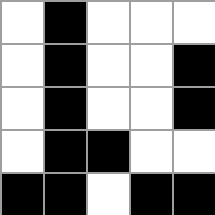[["white", "black", "white", "white", "white"], ["white", "black", "white", "white", "black"], ["white", "black", "white", "white", "black"], ["white", "black", "black", "white", "white"], ["black", "black", "white", "black", "black"]]